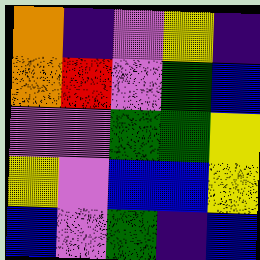[["orange", "indigo", "violet", "yellow", "indigo"], ["orange", "red", "violet", "green", "blue"], ["violet", "violet", "green", "green", "yellow"], ["yellow", "violet", "blue", "blue", "yellow"], ["blue", "violet", "green", "indigo", "blue"]]